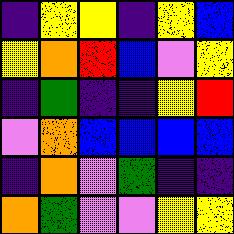[["indigo", "yellow", "yellow", "indigo", "yellow", "blue"], ["yellow", "orange", "red", "blue", "violet", "yellow"], ["indigo", "green", "indigo", "indigo", "yellow", "red"], ["violet", "orange", "blue", "blue", "blue", "blue"], ["indigo", "orange", "violet", "green", "indigo", "indigo"], ["orange", "green", "violet", "violet", "yellow", "yellow"]]